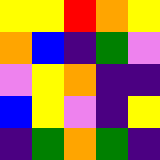[["yellow", "yellow", "red", "orange", "yellow"], ["orange", "blue", "indigo", "green", "violet"], ["violet", "yellow", "orange", "indigo", "indigo"], ["blue", "yellow", "violet", "indigo", "yellow"], ["indigo", "green", "orange", "green", "indigo"]]